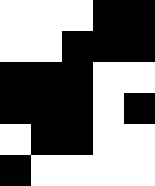[["white", "white", "white", "black", "black"], ["white", "white", "black", "black", "black"], ["black", "black", "black", "white", "white"], ["black", "black", "black", "white", "black"], ["white", "black", "black", "white", "white"], ["black", "white", "white", "white", "white"]]